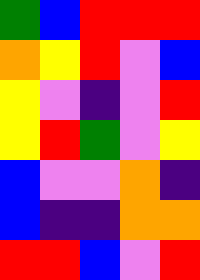[["green", "blue", "red", "red", "red"], ["orange", "yellow", "red", "violet", "blue"], ["yellow", "violet", "indigo", "violet", "red"], ["yellow", "red", "green", "violet", "yellow"], ["blue", "violet", "violet", "orange", "indigo"], ["blue", "indigo", "indigo", "orange", "orange"], ["red", "red", "blue", "violet", "red"]]